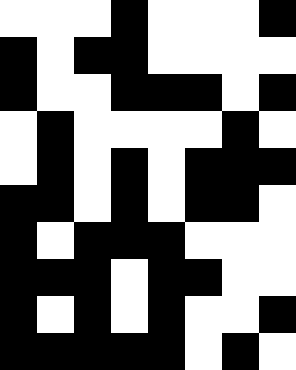[["white", "white", "white", "black", "white", "white", "white", "black"], ["black", "white", "black", "black", "white", "white", "white", "white"], ["black", "white", "white", "black", "black", "black", "white", "black"], ["white", "black", "white", "white", "white", "white", "black", "white"], ["white", "black", "white", "black", "white", "black", "black", "black"], ["black", "black", "white", "black", "white", "black", "black", "white"], ["black", "white", "black", "black", "black", "white", "white", "white"], ["black", "black", "black", "white", "black", "black", "white", "white"], ["black", "white", "black", "white", "black", "white", "white", "black"], ["black", "black", "black", "black", "black", "white", "black", "white"]]